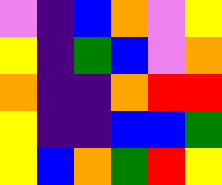[["violet", "indigo", "blue", "orange", "violet", "yellow"], ["yellow", "indigo", "green", "blue", "violet", "orange"], ["orange", "indigo", "indigo", "orange", "red", "red"], ["yellow", "indigo", "indigo", "blue", "blue", "green"], ["yellow", "blue", "orange", "green", "red", "yellow"]]